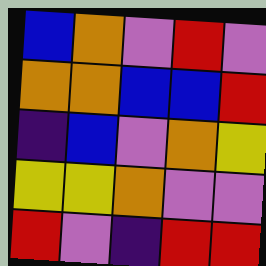[["blue", "orange", "violet", "red", "violet"], ["orange", "orange", "blue", "blue", "red"], ["indigo", "blue", "violet", "orange", "yellow"], ["yellow", "yellow", "orange", "violet", "violet"], ["red", "violet", "indigo", "red", "red"]]